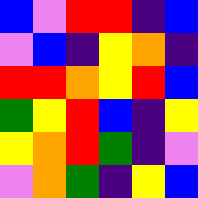[["blue", "violet", "red", "red", "indigo", "blue"], ["violet", "blue", "indigo", "yellow", "orange", "indigo"], ["red", "red", "orange", "yellow", "red", "blue"], ["green", "yellow", "red", "blue", "indigo", "yellow"], ["yellow", "orange", "red", "green", "indigo", "violet"], ["violet", "orange", "green", "indigo", "yellow", "blue"]]